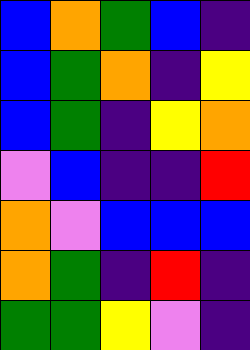[["blue", "orange", "green", "blue", "indigo"], ["blue", "green", "orange", "indigo", "yellow"], ["blue", "green", "indigo", "yellow", "orange"], ["violet", "blue", "indigo", "indigo", "red"], ["orange", "violet", "blue", "blue", "blue"], ["orange", "green", "indigo", "red", "indigo"], ["green", "green", "yellow", "violet", "indigo"]]